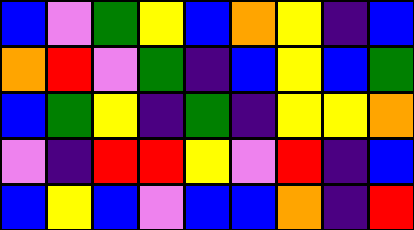[["blue", "violet", "green", "yellow", "blue", "orange", "yellow", "indigo", "blue"], ["orange", "red", "violet", "green", "indigo", "blue", "yellow", "blue", "green"], ["blue", "green", "yellow", "indigo", "green", "indigo", "yellow", "yellow", "orange"], ["violet", "indigo", "red", "red", "yellow", "violet", "red", "indigo", "blue"], ["blue", "yellow", "blue", "violet", "blue", "blue", "orange", "indigo", "red"]]